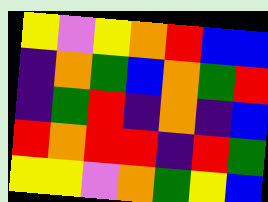[["yellow", "violet", "yellow", "orange", "red", "blue", "blue"], ["indigo", "orange", "green", "blue", "orange", "green", "red"], ["indigo", "green", "red", "indigo", "orange", "indigo", "blue"], ["red", "orange", "red", "red", "indigo", "red", "green"], ["yellow", "yellow", "violet", "orange", "green", "yellow", "blue"]]